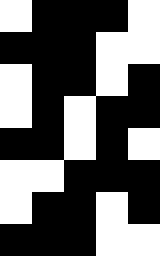[["white", "black", "black", "black", "white"], ["black", "black", "black", "white", "white"], ["white", "black", "black", "white", "black"], ["white", "black", "white", "black", "black"], ["black", "black", "white", "black", "white"], ["white", "white", "black", "black", "black"], ["white", "black", "black", "white", "black"], ["black", "black", "black", "white", "white"]]